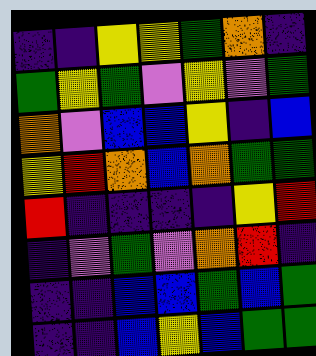[["indigo", "indigo", "yellow", "yellow", "green", "orange", "indigo"], ["green", "yellow", "green", "violet", "yellow", "violet", "green"], ["orange", "violet", "blue", "blue", "yellow", "indigo", "blue"], ["yellow", "red", "orange", "blue", "orange", "green", "green"], ["red", "indigo", "indigo", "indigo", "indigo", "yellow", "red"], ["indigo", "violet", "green", "violet", "orange", "red", "indigo"], ["indigo", "indigo", "blue", "blue", "green", "blue", "green"], ["indigo", "indigo", "blue", "yellow", "blue", "green", "green"]]